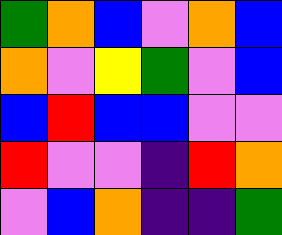[["green", "orange", "blue", "violet", "orange", "blue"], ["orange", "violet", "yellow", "green", "violet", "blue"], ["blue", "red", "blue", "blue", "violet", "violet"], ["red", "violet", "violet", "indigo", "red", "orange"], ["violet", "blue", "orange", "indigo", "indigo", "green"]]